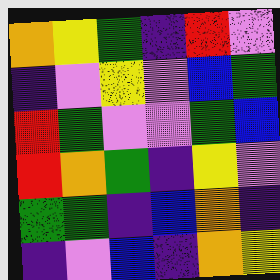[["orange", "yellow", "green", "indigo", "red", "violet"], ["indigo", "violet", "yellow", "violet", "blue", "green"], ["red", "green", "violet", "violet", "green", "blue"], ["red", "orange", "green", "indigo", "yellow", "violet"], ["green", "green", "indigo", "blue", "orange", "indigo"], ["indigo", "violet", "blue", "indigo", "orange", "yellow"]]